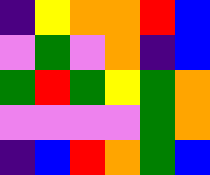[["indigo", "yellow", "orange", "orange", "red", "blue"], ["violet", "green", "violet", "orange", "indigo", "blue"], ["green", "red", "green", "yellow", "green", "orange"], ["violet", "violet", "violet", "violet", "green", "orange"], ["indigo", "blue", "red", "orange", "green", "blue"]]